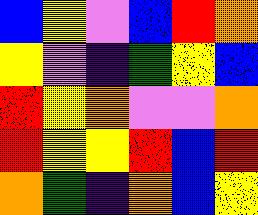[["blue", "yellow", "violet", "blue", "red", "orange"], ["yellow", "violet", "indigo", "green", "yellow", "blue"], ["red", "yellow", "orange", "violet", "violet", "orange"], ["red", "yellow", "yellow", "red", "blue", "red"], ["orange", "green", "indigo", "orange", "blue", "yellow"]]